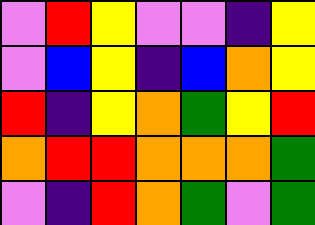[["violet", "red", "yellow", "violet", "violet", "indigo", "yellow"], ["violet", "blue", "yellow", "indigo", "blue", "orange", "yellow"], ["red", "indigo", "yellow", "orange", "green", "yellow", "red"], ["orange", "red", "red", "orange", "orange", "orange", "green"], ["violet", "indigo", "red", "orange", "green", "violet", "green"]]